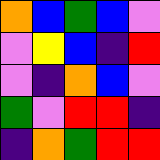[["orange", "blue", "green", "blue", "violet"], ["violet", "yellow", "blue", "indigo", "red"], ["violet", "indigo", "orange", "blue", "violet"], ["green", "violet", "red", "red", "indigo"], ["indigo", "orange", "green", "red", "red"]]